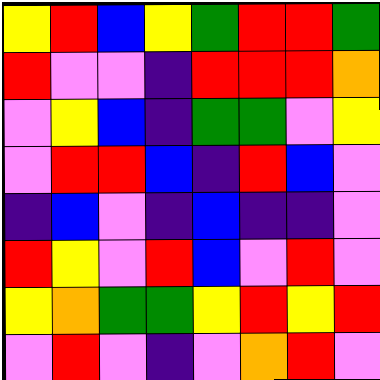[["yellow", "red", "blue", "yellow", "green", "red", "red", "green"], ["red", "violet", "violet", "indigo", "red", "red", "red", "orange"], ["violet", "yellow", "blue", "indigo", "green", "green", "violet", "yellow"], ["violet", "red", "red", "blue", "indigo", "red", "blue", "violet"], ["indigo", "blue", "violet", "indigo", "blue", "indigo", "indigo", "violet"], ["red", "yellow", "violet", "red", "blue", "violet", "red", "violet"], ["yellow", "orange", "green", "green", "yellow", "red", "yellow", "red"], ["violet", "red", "violet", "indigo", "violet", "orange", "red", "violet"]]